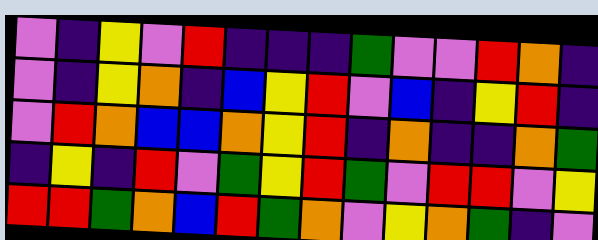[["violet", "indigo", "yellow", "violet", "red", "indigo", "indigo", "indigo", "green", "violet", "violet", "red", "orange", "indigo"], ["violet", "indigo", "yellow", "orange", "indigo", "blue", "yellow", "red", "violet", "blue", "indigo", "yellow", "red", "indigo"], ["violet", "red", "orange", "blue", "blue", "orange", "yellow", "red", "indigo", "orange", "indigo", "indigo", "orange", "green"], ["indigo", "yellow", "indigo", "red", "violet", "green", "yellow", "red", "green", "violet", "red", "red", "violet", "yellow"], ["red", "red", "green", "orange", "blue", "red", "green", "orange", "violet", "yellow", "orange", "green", "indigo", "violet"]]